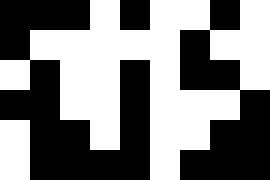[["black", "black", "black", "white", "black", "white", "white", "black", "white"], ["black", "white", "white", "white", "white", "white", "black", "white", "white"], ["white", "black", "white", "white", "black", "white", "black", "black", "white"], ["black", "black", "white", "white", "black", "white", "white", "white", "black"], ["white", "black", "black", "white", "black", "white", "white", "black", "black"], ["white", "black", "black", "black", "black", "white", "black", "black", "black"]]